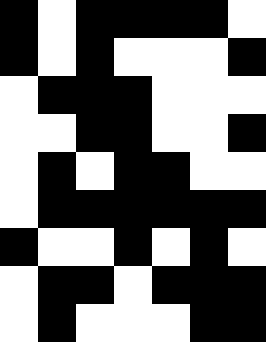[["black", "white", "black", "black", "black", "black", "white"], ["black", "white", "black", "white", "white", "white", "black"], ["white", "black", "black", "black", "white", "white", "white"], ["white", "white", "black", "black", "white", "white", "black"], ["white", "black", "white", "black", "black", "white", "white"], ["white", "black", "black", "black", "black", "black", "black"], ["black", "white", "white", "black", "white", "black", "white"], ["white", "black", "black", "white", "black", "black", "black"], ["white", "black", "white", "white", "white", "black", "black"]]